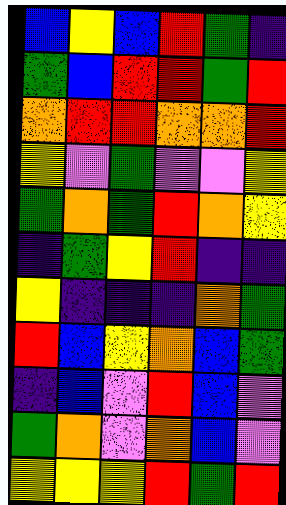[["blue", "yellow", "blue", "red", "green", "indigo"], ["green", "blue", "red", "red", "green", "red"], ["orange", "red", "red", "orange", "orange", "red"], ["yellow", "violet", "green", "violet", "violet", "yellow"], ["green", "orange", "green", "red", "orange", "yellow"], ["indigo", "green", "yellow", "red", "indigo", "indigo"], ["yellow", "indigo", "indigo", "indigo", "orange", "green"], ["red", "blue", "yellow", "orange", "blue", "green"], ["indigo", "blue", "violet", "red", "blue", "violet"], ["green", "orange", "violet", "orange", "blue", "violet"], ["yellow", "yellow", "yellow", "red", "green", "red"]]